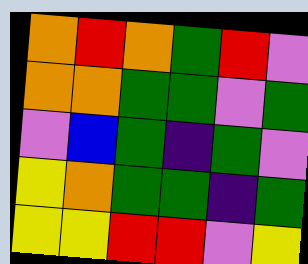[["orange", "red", "orange", "green", "red", "violet"], ["orange", "orange", "green", "green", "violet", "green"], ["violet", "blue", "green", "indigo", "green", "violet"], ["yellow", "orange", "green", "green", "indigo", "green"], ["yellow", "yellow", "red", "red", "violet", "yellow"]]